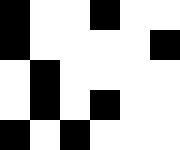[["black", "white", "white", "black", "white", "white"], ["black", "white", "white", "white", "white", "black"], ["white", "black", "white", "white", "white", "white"], ["white", "black", "white", "black", "white", "white"], ["black", "white", "black", "white", "white", "white"]]